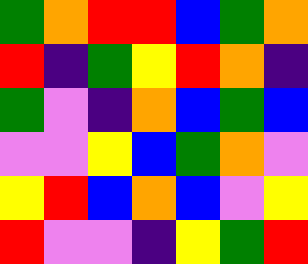[["green", "orange", "red", "red", "blue", "green", "orange"], ["red", "indigo", "green", "yellow", "red", "orange", "indigo"], ["green", "violet", "indigo", "orange", "blue", "green", "blue"], ["violet", "violet", "yellow", "blue", "green", "orange", "violet"], ["yellow", "red", "blue", "orange", "blue", "violet", "yellow"], ["red", "violet", "violet", "indigo", "yellow", "green", "red"]]